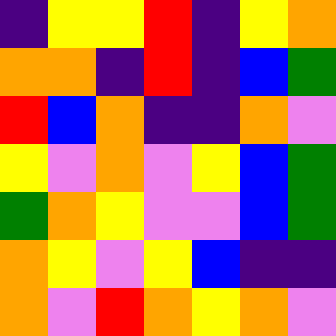[["indigo", "yellow", "yellow", "red", "indigo", "yellow", "orange"], ["orange", "orange", "indigo", "red", "indigo", "blue", "green"], ["red", "blue", "orange", "indigo", "indigo", "orange", "violet"], ["yellow", "violet", "orange", "violet", "yellow", "blue", "green"], ["green", "orange", "yellow", "violet", "violet", "blue", "green"], ["orange", "yellow", "violet", "yellow", "blue", "indigo", "indigo"], ["orange", "violet", "red", "orange", "yellow", "orange", "violet"]]